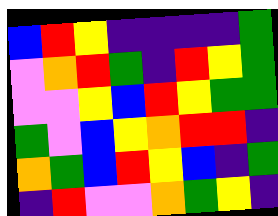[["blue", "red", "yellow", "indigo", "indigo", "indigo", "indigo", "green"], ["violet", "orange", "red", "green", "indigo", "red", "yellow", "green"], ["violet", "violet", "yellow", "blue", "red", "yellow", "green", "green"], ["green", "violet", "blue", "yellow", "orange", "red", "red", "indigo"], ["orange", "green", "blue", "red", "yellow", "blue", "indigo", "green"], ["indigo", "red", "violet", "violet", "orange", "green", "yellow", "indigo"]]